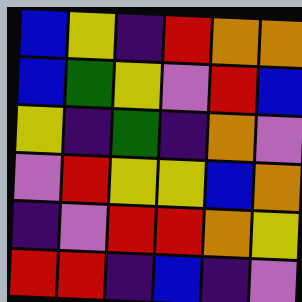[["blue", "yellow", "indigo", "red", "orange", "orange"], ["blue", "green", "yellow", "violet", "red", "blue"], ["yellow", "indigo", "green", "indigo", "orange", "violet"], ["violet", "red", "yellow", "yellow", "blue", "orange"], ["indigo", "violet", "red", "red", "orange", "yellow"], ["red", "red", "indigo", "blue", "indigo", "violet"]]